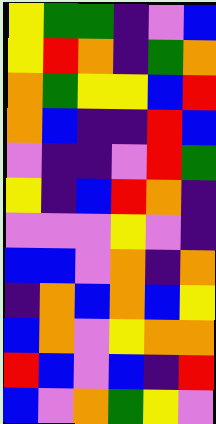[["yellow", "green", "green", "indigo", "violet", "blue"], ["yellow", "red", "orange", "indigo", "green", "orange"], ["orange", "green", "yellow", "yellow", "blue", "red"], ["orange", "blue", "indigo", "indigo", "red", "blue"], ["violet", "indigo", "indigo", "violet", "red", "green"], ["yellow", "indigo", "blue", "red", "orange", "indigo"], ["violet", "violet", "violet", "yellow", "violet", "indigo"], ["blue", "blue", "violet", "orange", "indigo", "orange"], ["indigo", "orange", "blue", "orange", "blue", "yellow"], ["blue", "orange", "violet", "yellow", "orange", "orange"], ["red", "blue", "violet", "blue", "indigo", "red"], ["blue", "violet", "orange", "green", "yellow", "violet"]]